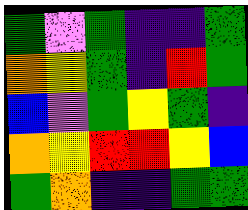[["green", "violet", "green", "indigo", "indigo", "green"], ["orange", "yellow", "green", "indigo", "red", "green"], ["blue", "violet", "green", "yellow", "green", "indigo"], ["orange", "yellow", "red", "red", "yellow", "blue"], ["green", "orange", "indigo", "indigo", "green", "green"]]